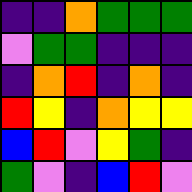[["indigo", "indigo", "orange", "green", "green", "green"], ["violet", "green", "green", "indigo", "indigo", "indigo"], ["indigo", "orange", "red", "indigo", "orange", "indigo"], ["red", "yellow", "indigo", "orange", "yellow", "yellow"], ["blue", "red", "violet", "yellow", "green", "indigo"], ["green", "violet", "indigo", "blue", "red", "violet"]]